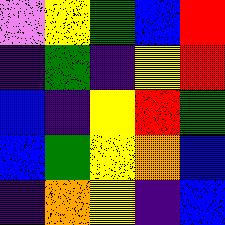[["violet", "yellow", "green", "blue", "red"], ["indigo", "green", "indigo", "yellow", "red"], ["blue", "indigo", "yellow", "red", "green"], ["blue", "green", "yellow", "orange", "blue"], ["indigo", "orange", "yellow", "indigo", "blue"]]